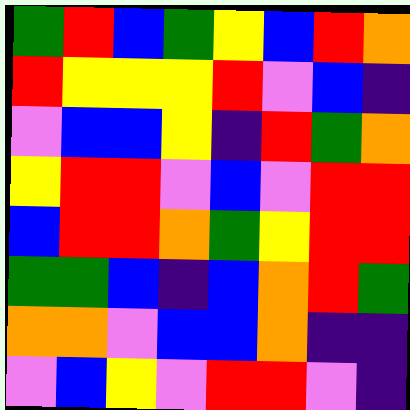[["green", "red", "blue", "green", "yellow", "blue", "red", "orange"], ["red", "yellow", "yellow", "yellow", "red", "violet", "blue", "indigo"], ["violet", "blue", "blue", "yellow", "indigo", "red", "green", "orange"], ["yellow", "red", "red", "violet", "blue", "violet", "red", "red"], ["blue", "red", "red", "orange", "green", "yellow", "red", "red"], ["green", "green", "blue", "indigo", "blue", "orange", "red", "green"], ["orange", "orange", "violet", "blue", "blue", "orange", "indigo", "indigo"], ["violet", "blue", "yellow", "violet", "red", "red", "violet", "indigo"]]